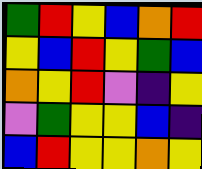[["green", "red", "yellow", "blue", "orange", "red"], ["yellow", "blue", "red", "yellow", "green", "blue"], ["orange", "yellow", "red", "violet", "indigo", "yellow"], ["violet", "green", "yellow", "yellow", "blue", "indigo"], ["blue", "red", "yellow", "yellow", "orange", "yellow"]]